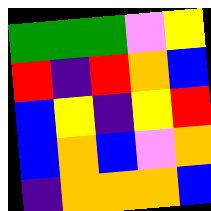[["green", "green", "green", "violet", "yellow"], ["red", "indigo", "red", "orange", "blue"], ["blue", "yellow", "indigo", "yellow", "red"], ["blue", "orange", "blue", "violet", "orange"], ["indigo", "orange", "orange", "orange", "blue"]]